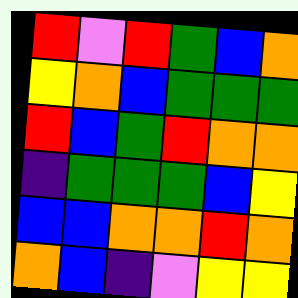[["red", "violet", "red", "green", "blue", "orange"], ["yellow", "orange", "blue", "green", "green", "green"], ["red", "blue", "green", "red", "orange", "orange"], ["indigo", "green", "green", "green", "blue", "yellow"], ["blue", "blue", "orange", "orange", "red", "orange"], ["orange", "blue", "indigo", "violet", "yellow", "yellow"]]